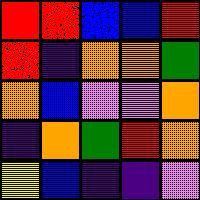[["red", "red", "blue", "blue", "red"], ["red", "indigo", "orange", "orange", "green"], ["orange", "blue", "violet", "violet", "orange"], ["indigo", "orange", "green", "red", "orange"], ["yellow", "blue", "indigo", "indigo", "violet"]]